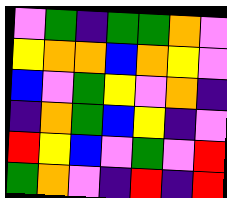[["violet", "green", "indigo", "green", "green", "orange", "violet"], ["yellow", "orange", "orange", "blue", "orange", "yellow", "violet"], ["blue", "violet", "green", "yellow", "violet", "orange", "indigo"], ["indigo", "orange", "green", "blue", "yellow", "indigo", "violet"], ["red", "yellow", "blue", "violet", "green", "violet", "red"], ["green", "orange", "violet", "indigo", "red", "indigo", "red"]]